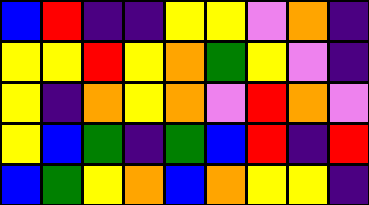[["blue", "red", "indigo", "indigo", "yellow", "yellow", "violet", "orange", "indigo"], ["yellow", "yellow", "red", "yellow", "orange", "green", "yellow", "violet", "indigo"], ["yellow", "indigo", "orange", "yellow", "orange", "violet", "red", "orange", "violet"], ["yellow", "blue", "green", "indigo", "green", "blue", "red", "indigo", "red"], ["blue", "green", "yellow", "orange", "blue", "orange", "yellow", "yellow", "indigo"]]